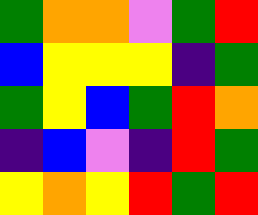[["green", "orange", "orange", "violet", "green", "red"], ["blue", "yellow", "yellow", "yellow", "indigo", "green"], ["green", "yellow", "blue", "green", "red", "orange"], ["indigo", "blue", "violet", "indigo", "red", "green"], ["yellow", "orange", "yellow", "red", "green", "red"]]